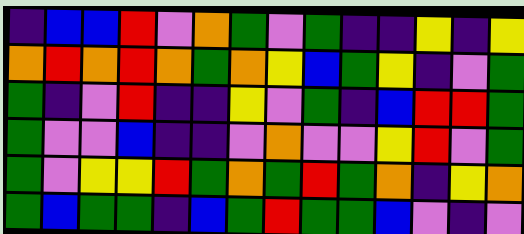[["indigo", "blue", "blue", "red", "violet", "orange", "green", "violet", "green", "indigo", "indigo", "yellow", "indigo", "yellow"], ["orange", "red", "orange", "red", "orange", "green", "orange", "yellow", "blue", "green", "yellow", "indigo", "violet", "green"], ["green", "indigo", "violet", "red", "indigo", "indigo", "yellow", "violet", "green", "indigo", "blue", "red", "red", "green"], ["green", "violet", "violet", "blue", "indigo", "indigo", "violet", "orange", "violet", "violet", "yellow", "red", "violet", "green"], ["green", "violet", "yellow", "yellow", "red", "green", "orange", "green", "red", "green", "orange", "indigo", "yellow", "orange"], ["green", "blue", "green", "green", "indigo", "blue", "green", "red", "green", "green", "blue", "violet", "indigo", "violet"]]